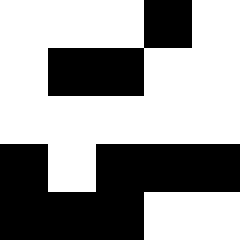[["white", "white", "white", "black", "white"], ["white", "black", "black", "white", "white"], ["white", "white", "white", "white", "white"], ["black", "white", "black", "black", "black"], ["black", "black", "black", "white", "white"]]